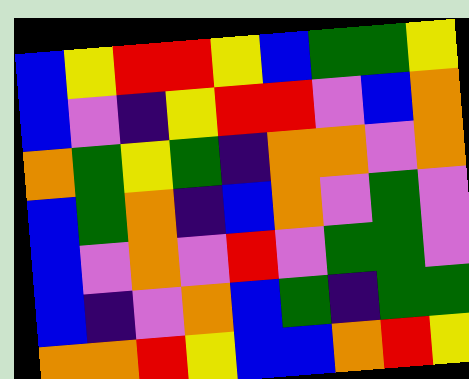[["blue", "yellow", "red", "red", "yellow", "blue", "green", "green", "yellow"], ["blue", "violet", "indigo", "yellow", "red", "red", "violet", "blue", "orange"], ["orange", "green", "yellow", "green", "indigo", "orange", "orange", "violet", "orange"], ["blue", "green", "orange", "indigo", "blue", "orange", "violet", "green", "violet"], ["blue", "violet", "orange", "violet", "red", "violet", "green", "green", "violet"], ["blue", "indigo", "violet", "orange", "blue", "green", "indigo", "green", "green"], ["orange", "orange", "red", "yellow", "blue", "blue", "orange", "red", "yellow"]]